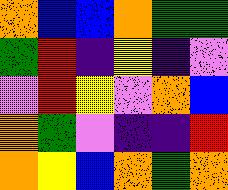[["orange", "blue", "blue", "orange", "green", "green"], ["green", "red", "indigo", "yellow", "indigo", "violet"], ["violet", "red", "yellow", "violet", "orange", "blue"], ["orange", "green", "violet", "indigo", "indigo", "red"], ["orange", "yellow", "blue", "orange", "green", "orange"]]